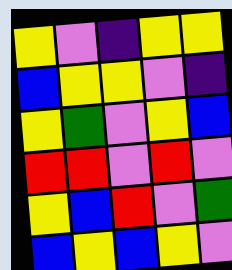[["yellow", "violet", "indigo", "yellow", "yellow"], ["blue", "yellow", "yellow", "violet", "indigo"], ["yellow", "green", "violet", "yellow", "blue"], ["red", "red", "violet", "red", "violet"], ["yellow", "blue", "red", "violet", "green"], ["blue", "yellow", "blue", "yellow", "violet"]]